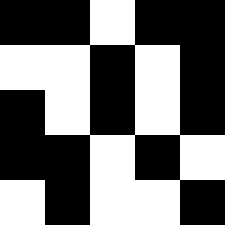[["black", "black", "white", "black", "black"], ["white", "white", "black", "white", "black"], ["black", "white", "black", "white", "black"], ["black", "black", "white", "black", "white"], ["white", "black", "white", "white", "black"]]